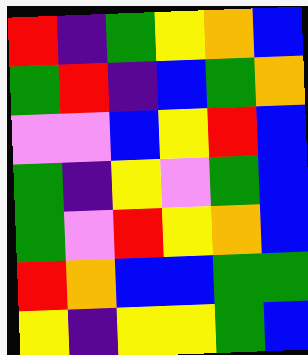[["red", "indigo", "green", "yellow", "orange", "blue"], ["green", "red", "indigo", "blue", "green", "orange"], ["violet", "violet", "blue", "yellow", "red", "blue"], ["green", "indigo", "yellow", "violet", "green", "blue"], ["green", "violet", "red", "yellow", "orange", "blue"], ["red", "orange", "blue", "blue", "green", "green"], ["yellow", "indigo", "yellow", "yellow", "green", "blue"]]